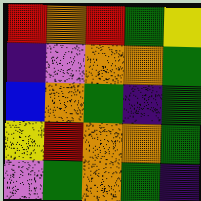[["red", "orange", "red", "green", "yellow"], ["indigo", "violet", "orange", "orange", "green"], ["blue", "orange", "green", "indigo", "green"], ["yellow", "red", "orange", "orange", "green"], ["violet", "green", "orange", "green", "indigo"]]